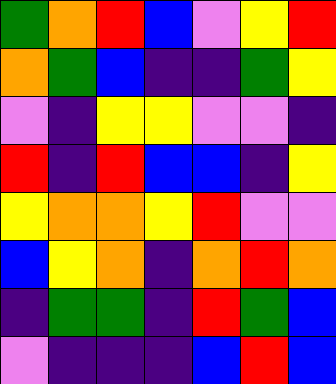[["green", "orange", "red", "blue", "violet", "yellow", "red"], ["orange", "green", "blue", "indigo", "indigo", "green", "yellow"], ["violet", "indigo", "yellow", "yellow", "violet", "violet", "indigo"], ["red", "indigo", "red", "blue", "blue", "indigo", "yellow"], ["yellow", "orange", "orange", "yellow", "red", "violet", "violet"], ["blue", "yellow", "orange", "indigo", "orange", "red", "orange"], ["indigo", "green", "green", "indigo", "red", "green", "blue"], ["violet", "indigo", "indigo", "indigo", "blue", "red", "blue"]]